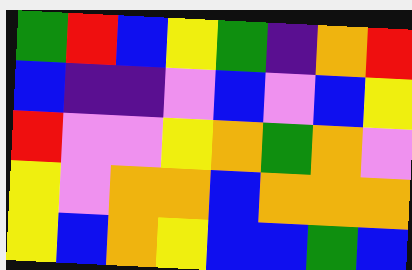[["green", "red", "blue", "yellow", "green", "indigo", "orange", "red"], ["blue", "indigo", "indigo", "violet", "blue", "violet", "blue", "yellow"], ["red", "violet", "violet", "yellow", "orange", "green", "orange", "violet"], ["yellow", "violet", "orange", "orange", "blue", "orange", "orange", "orange"], ["yellow", "blue", "orange", "yellow", "blue", "blue", "green", "blue"]]